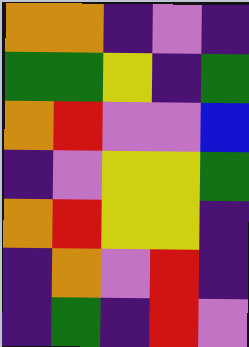[["orange", "orange", "indigo", "violet", "indigo"], ["green", "green", "yellow", "indigo", "green"], ["orange", "red", "violet", "violet", "blue"], ["indigo", "violet", "yellow", "yellow", "green"], ["orange", "red", "yellow", "yellow", "indigo"], ["indigo", "orange", "violet", "red", "indigo"], ["indigo", "green", "indigo", "red", "violet"]]